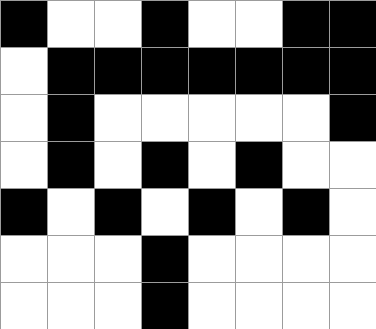[["black", "white", "white", "black", "white", "white", "black", "black"], ["white", "black", "black", "black", "black", "black", "black", "black"], ["white", "black", "white", "white", "white", "white", "white", "black"], ["white", "black", "white", "black", "white", "black", "white", "white"], ["black", "white", "black", "white", "black", "white", "black", "white"], ["white", "white", "white", "black", "white", "white", "white", "white"], ["white", "white", "white", "black", "white", "white", "white", "white"]]